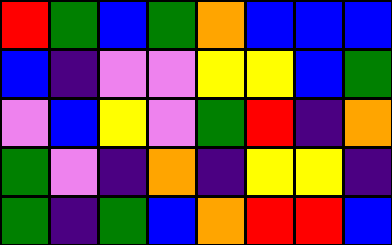[["red", "green", "blue", "green", "orange", "blue", "blue", "blue"], ["blue", "indigo", "violet", "violet", "yellow", "yellow", "blue", "green"], ["violet", "blue", "yellow", "violet", "green", "red", "indigo", "orange"], ["green", "violet", "indigo", "orange", "indigo", "yellow", "yellow", "indigo"], ["green", "indigo", "green", "blue", "orange", "red", "red", "blue"]]